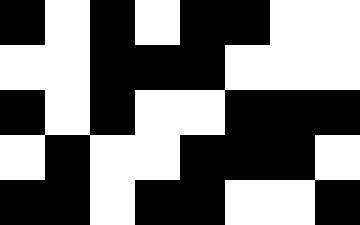[["black", "white", "black", "white", "black", "black", "white", "white"], ["white", "white", "black", "black", "black", "white", "white", "white"], ["black", "white", "black", "white", "white", "black", "black", "black"], ["white", "black", "white", "white", "black", "black", "black", "white"], ["black", "black", "white", "black", "black", "white", "white", "black"]]